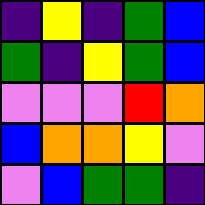[["indigo", "yellow", "indigo", "green", "blue"], ["green", "indigo", "yellow", "green", "blue"], ["violet", "violet", "violet", "red", "orange"], ["blue", "orange", "orange", "yellow", "violet"], ["violet", "blue", "green", "green", "indigo"]]